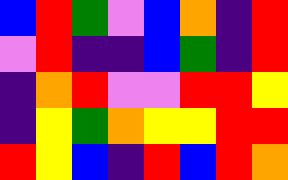[["blue", "red", "green", "violet", "blue", "orange", "indigo", "red"], ["violet", "red", "indigo", "indigo", "blue", "green", "indigo", "red"], ["indigo", "orange", "red", "violet", "violet", "red", "red", "yellow"], ["indigo", "yellow", "green", "orange", "yellow", "yellow", "red", "red"], ["red", "yellow", "blue", "indigo", "red", "blue", "red", "orange"]]